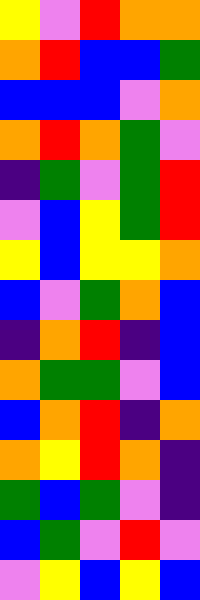[["yellow", "violet", "red", "orange", "orange"], ["orange", "red", "blue", "blue", "green"], ["blue", "blue", "blue", "violet", "orange"], ["orange", "red", "orange", "green", "violet"], ["indigo", "green", "violet", "green", "red"], ["violet", "blue", "yellow", "green", "red"], ["yellow", "blue", "yellow", "yellow", "orange"], ["blue", "violet", "green", "orange", "blue"], ["indigo", "orange", "red", "indigo", "blue"], ["orange", "green", "green", "violet", "blue"], ["blue", "orange", "red", "indigo", "orange"], ["orange", "yellow", "red", "orange", "indigo"], ["green", "blue", "green", "violet", "indigo"], ["blue", "green", "violet", "red", "violet"], ["violet", "yellow", "blue", "yellow", "blue"]]